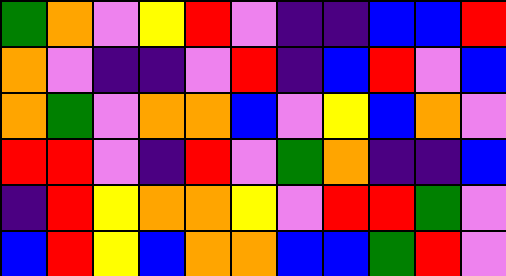[["green", "orange", "violet", "yellow", "red", "violet", "indigo", "indigo", "blue", "blue", "red"], ["orange", "violet", "indigo", "indigo", "violet", "red", "indigo", "blue", "red", "violet", "blue"], ["orange", "green", "violet", "orange", "orange", "blue", "violet", "yellow", "blue", "orange", "violet"], ["red", "red", "violet", "indigo", "red", "violet", "green", "orange", "indigo", "indigo", "blue"], ["indigo", "red", "yellow", "orange", "orange", "yellow", "violet", "red", "red", "green", "violet"], ["blue", "red", "yellow", "blue", "orange", "orange", "blue", "blue", "green", "red", "violet"]]